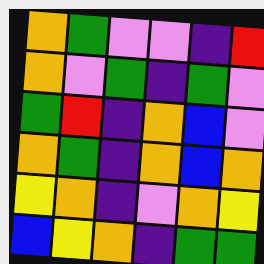[["orange", "green", "violet", "violet", "indigo", "red"], ["orange", "violet", "green", "indigo", "green", "violet"], ["green", "red", "indigo", "orange", "blue", "violet"], ["orange", "green", "indigo", "orange", "blue", "orange"], ["yellow", "orange", "indigo", "violet", "orange", "yellow"], ["blue", "yellow", "orange", "indigo", "green", "green"]]